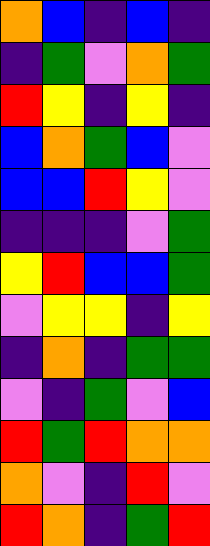[["orange", "blue", "indigo", "blue", "indigo"], ["indigo", "green", "violet", "orange", "green"], ["red", "yellow", "indigo", "yellow", "indigo"], ["blue", "orange", "green", "blue", "violet"], ["blue", "blue", "red", "yellow", "violet"], ["indigo", "indigo", "indigo", "violet", "green"], ["yellow", "red", "blue", "blue", "green"], ["violet", "yellow", "yellow", "indigo", "yellow"], ["indigo", "orange", "indigo", "green", "green"], ["violet", "indigo", "green", "violet", "blue"], ["red", "green", "red", "orange", "orange"], ["orange", "violet", "indigo", "red", "violet"], ["red", "orange", "indigo", "green", "red"]]